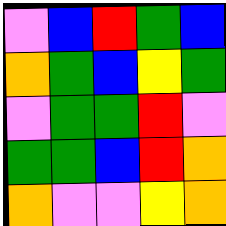[["violet", "blue", "red", "green", "blue"], ["orange", "green", "blue", "yellow", "green"], ["violet", "green", "green", "red", "violet"], ["green", "green", "blue", "red", "orange"], ["orange", "violet", "violet", "yellow", "orange"]]